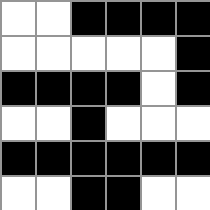[["white", "white", "black", "black", "black", "black"], ["white", "white", "white", "white", "white", "black"], ["black", "black", "black", "black", "white", "black"], ["white", "white", "black", "white", "white", "white"], ["black", "black", "black", "black", "black", "black"], ["white", "white", "black", "black", "white", "white"]]